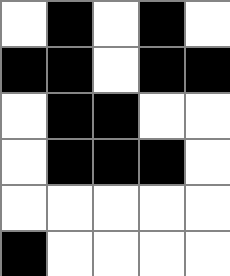[["white", "black", "white", "black", "white"], ["black", "black", "white", "black", "black"], ["white", "black", "black", "white", "white"], ["white", "black", "black", "black", "white"], ["white", "white", "white", "white", "white"], ["black", "white", "white", "white", "white"]]